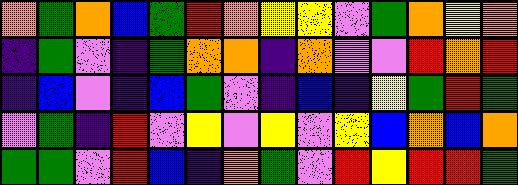[["orange", "green", "orange", "blue", "green", "red", "orange", "yellow", "yellow", "violet", "green", "orange", "yellow", "orange"], ["indigo", "green", "violet", "indigo", "green", "orange", "orange", "indigo", "orange", "violet", "violet", "red", "orange", "red"], ["indigo", "blue", "violet", "indigo", "blue", "green", "violet", "indigo", "blue", "indigo", "yellow", "green", "red", "green"], ["violet", "green", "indigo", "red", "violet", "yellow", "violet", "yellow", "violet", "yellow", "blue", "orange", "blue", "orange"], ["green", "green", "violet", "red", "blue", "indigo", "orange", "green", "violet", "red", "yellow", "red", "red", "green"]]